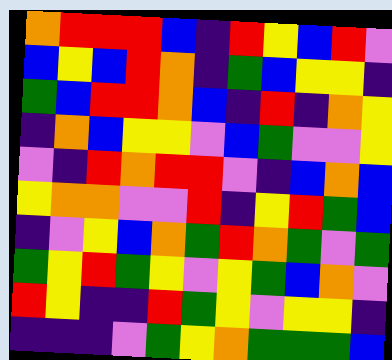[["orange", "red", "red", "red", "blue", "indigo", "red", "yellow", "blue", "red", "violet"], ["blue", "yellow", "blue", "red", "orange", "indigo", "green", "blue", "yellow", "yellow", "indigo"], ["green", "blue", "red", "red", "orange", "blue", "indigo", "red", "indigo", "orange", "yellow"], ["indigo", "orange", "blue", "yellow", "yellow", "violet", "blue", "green", "violet", "violet", "yellow"], ["violet", "indigo", "red", "orange", "red", "red", "violet", "indigo", "blue", "orange", "blue"], ["yellow", "orange", "orange", "violet", "violet", "red", "indigo", "yellow", "red", "green", "blue"], ["indigo", "violet", "yellow", "blue", "orange", "green", "red", "orange", "green", "violet", "green"], ["green", "yellow", "red", "green", "yellow", "violet", "yellow", "green", "blue", "orange", "violet"], ["red", "yellow", "indigo", "indigo", "red", "green", "yellow", "violet", "yellow", "yellow", "indigo"], ["indigo", "indigo", "indigo", "violet", "green", "yellow", "orange", "green", "green", "green", "blue"]]